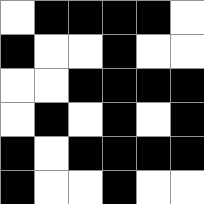[["white", "black", "black", "black", "black", "white"], ["black", "white", "white", "black", "white", "white"], ["white", "white", "black", "black", "black", "black"], ["white", "black", "white", "black", "white", "black"], ["black", "white", "black", "black", "black", "black"], ["black", "white", "white", "black", "white", "white"]]